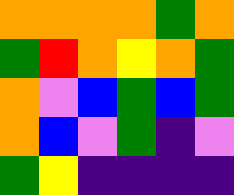[["orange", "orange", "orange", "orange", "green", "orange"], ["green", "red", "orange", "yellow", "orange", "green"], ["orange", "violet", "blue", "green", "blue", "green"], ["orange", "blue", "violet", "green", "indigo", "violet"], ["green", "yellow", "indigo", "indigo", "indigo", "indigo"]]